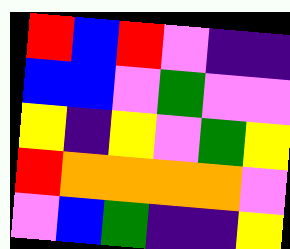[["red", "blue", "red", "violet", "indigo", "indigo"], ["blue", "blue", "violet", "green", "violet", "violet"], ["yellow", "indigo", "yellow", "violet", "green", "yellow"], ["red", "orange", "orange", "orange", "orange", "violet"], ["violet", "blue", "green", "indigo", "indigo", "yellow"]]